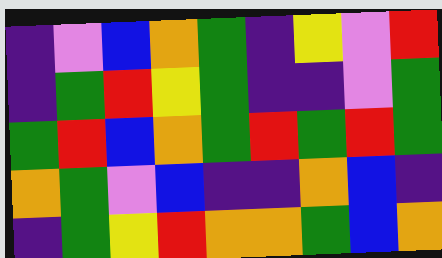[["indigo", "violet", "blue", "orange", "green", "indigo", "yellow", "violet", "red"], ["indigo", "green", "red", "yellow", "green", "indigo", "indigo", "violet", "green"], ["green", "red", "blue", "orange", "green", "red", "green", "red", "green"], ["orange", "green", "violet", "blue", "indigo", "indigo", "orange", "blue", "indigo"], ["indigo", "green", "yellow", "red", "orange", "orange", "green", "blue", "orange"]]